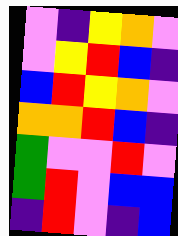[["violet", "indigo", "yellow", "orange", "violet"], ["violet", "yellow", "red", "blue", "indigo"], ["blue", "red", "yellow", "orange", "violet"], ["orange", "orange", "red", "blue", "indigo"], ["green", "violet", "violet", "red", "violet"], ["green", "red", "violet", "blue", "blue"], ["indigo", "red", "violet", "indigo", "blue"]]